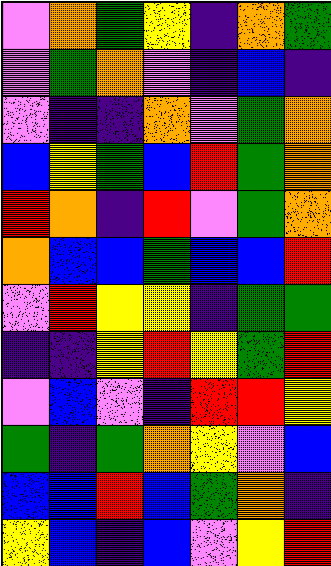[["violet", "orange", "green", "yellow", "indigo", "orange", "green"], ["violet", "green", "orange", "violet", "indigo", "blue", "indigo"], ["violet", "indigo", "indigo", "orange", "violet", "green", "orange"], ["blue", "yellow", "green", "blue", "red", "green", "orange"], ["red", "orange", "indigo", "red", "violet", "green", "orange"], ["orange", "blue", "blue", "green", "blue", "blue", "red"], ["violet", "red", "yellow", "yellow", "indigo", "green", "green"], ["indigo", "indigo", "yellow", "red", "yellow", "green", "red"], ["violet", "blue", "violet", "indigo", "red", "red", "yellow"], ["green", "indigo", "green", "orange", "yellow", "violet", "blue"], ["blue", "blue", "red", "blue", "green", "orange", "indigo"], ["yellow", "blue", "indigo", "blue", "violet", "yellow", "red"]]